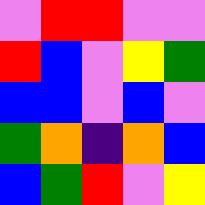[["violet", "red", "red", "violet", "violet"], ["red", "blue", "violet", "yellow", "green"], ["blue", "blue", "violet", "blue", "violet"], ["green", "orange", "indigo", "orange", "blue"], ["blue", "green", "red", "violet", "yellow"]]